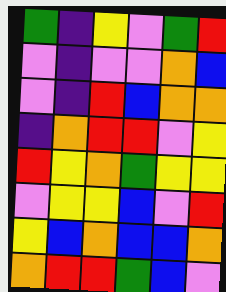[["green", "indigo", "yellow", "violet", "green", "red"], ["violet", "indigo", "violet", "violet", "orange", "blue"], ["violet", "indigo", "red", "blue", "orange", "orange"], ["indigo", "orange", "red", "red", "violet", "yellow"], ["red", "yellow", "orange", "green", "yellow", "yellow"], ["violet", "yellow", "yellow", "blue", "violet", "red"], ["yellow", "blue", "orange", "blue", "blue", "orange"], ["orange", "red", "red", "green", "blue", "violet"]]